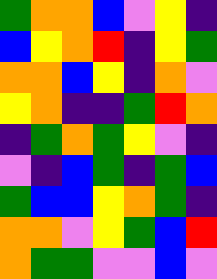[["green", "orange", "orange", "blue", "violet", "yellow", "indigo"], ["blue", "yellow", "orange", "red", "indigo", "yellow", "green"], ["orange", "orange", "blue", "yellow", "indigo", "orange", "violet"], ["yellow", "orange", "indigo", "indigo", "green", "red", "orange"], ["indigo", "green", "orange", "green", "yellow", "violet", "indigo"], ["violet", "indigo", "blue", "green", "indigo", "green", "blue"], ["green", "blue", "blue", "yellow", "orange", "green", "indigo"], ["orange", "orange", "violet", "yellow", "green", "blue", "red"], ["orange", "green", "green", "violet", "violet", "blue", "violet"]]